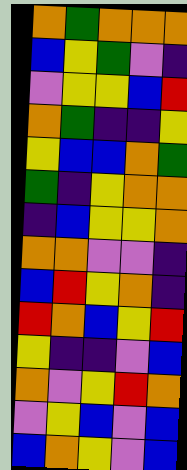[["orange", "green", "orange", "orange", "orange"], ["blue", "yellow", "green", "violet", "indigo"], ["violet", "yellow", "yellow", "blue", "red"], ["orange", "green", "indigo", "indigo", "yellow"], ["yellow", "blue", "blue", "orange", "green"], ["green", "indigo", "yellow", "orange", "orange"], ["indigo", "blue", "yellow", "yellow", "orange"], ["orange", "orange", "violet", "violet", "indigo"], ["blue", "red", "yellow", "orange", "indigo"], ["red", "orange", "blue", "yellow", "red"], ["yellow", "indigo", "indigo", "violet", "blue"], ["orange", "violet", "yellow", "red", "orange"], ["violet", "yellow", "blue", "violet", "blue"], ["blue", "orange", "yellow", "violet", "blue"]]